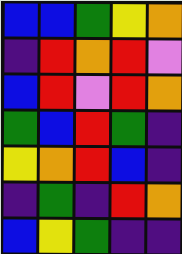[["blue", "blue", "green", "yellow", "orange"], ["indigo", "red", "orange", "red", "violet"], ["blue", "red", "violet", "red", "orange"], ["green", "blue", "red", "green", "indigo"], ["yellow", "orange", "red", "blue", "indigo"], ["indigo", "green", "indigo", "red", "orange"], ["blue", "yellow", "green", "indigo", "indigo"]]